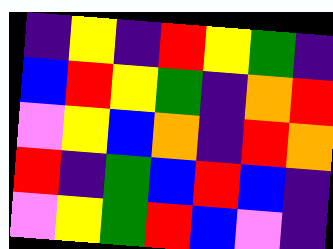[["indigo", "yellow", "indigo", "red", "yellow", "green", "indigo"], ["blue", "red", "yellow", "green", "indigo", "orange", "red"], ["violet", "yellow", "blue", "orange", "indigo", "red", "orange"], ["red", "indigo", "green", "blue", "red", "blue", "indigo"], ["violet", "yellow", "green", "red", "blue", "violet", "indigo"]]